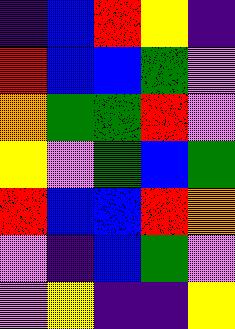[["indigo", "blue", "red", "yellow", "indigo"], ["red", "blue", "blue", "green", "violet"], ["orange", "green", "green", "red", "violet"], ["yellow", "violet", "green", "blue", "green"], ["red", "blue", "blue", "red", "orange"], ["violet", "indigo", "blue", "green", "violet"], ["violet", "yellow", "indigo", "indigo", "yellow"]]